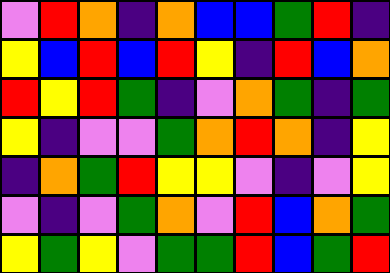[["violet", "red", "orange", "indigo", "orange", "blue", "blue", "green", "red", "indigo"], ["yellow", "blue", "red", "blue", "red", "yellow", "indigo", "red", "blue", "orange"], ["red", "yellow", "red", "green", "indigo", "violet", "orange", "green", "indigo", "green"], ["yellow", "indigo", "violet", "violet", "green", "orange", "red", "orange", "indigo", "yellow"], ["indigo", "orange", "green", "red", "yellow", "yellow", "violet", "indigo", "violet", "yellow"], ["violet", "indigo", "violet", "green", "orange", "violet", "red", "blue", "orange", "green"], ["yellow", "green", "yellow", "violet", "green", "green", "red", "blue", "green", "red"]]